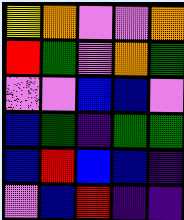[["yellow", "orange", "violet", "violet", "orange"], ["red", "green", "violet", "orange", "green"], ["violet", "violet", "blue", "blue", "violet"], ["blue", "green", "indigo", "green", "green"], ["blue", "red", "blue", "blue", "indigo"], ["violet", "blue", "red", "indigo", "indigo"]]